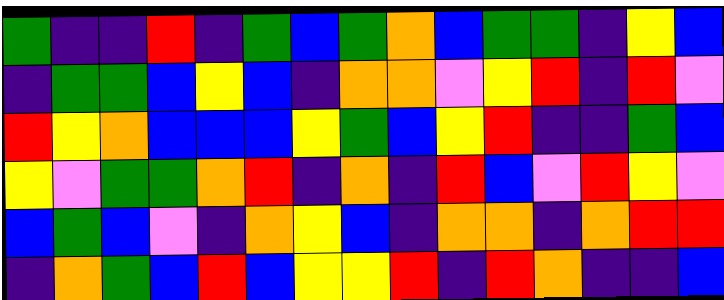[["green", "indigo", "indigo", "red", "indigo", "green", "blue", "green", "orange", "blue", "green", "green", "indigo", "yellow", "blue"], ["indigo", "green", "green", "blue", "yellow", "blue", "indigo", "orange", "orange", "violet", "yellow", "red", "indigo", "red", "violet"], ["red", "yellow", "orange", "blue", "blue", "blue", "yellow", "green", "blue", "yellow", "red", "indigo", "indigo", "green", "blue"], ["yellow", "violet", "green", "green", "orange", "red", "indigo", "orange", "indigo", "red", "blue", "violet", "red", "yellow", "violet"], ["blue", "green", "blue", "violet", "indigo", "orange", "yellow", "blue", "indigo", "orange", "orange", "indigo", "orange", "red", "red"], ["indigo", "orange", "green", "blue", "red", "blue", "yellow", "yellow", "red", "indigo", "red", "orange", "indigo", "indigo", "blue"]]